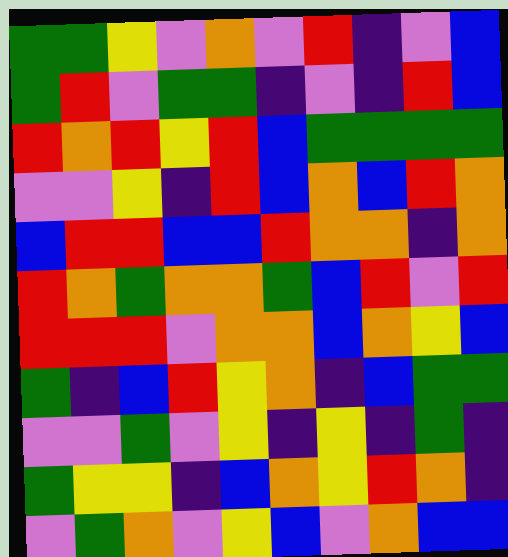[["green", "green", "yellow", "violet", "orange", "violet", "red", "indigo", "violet", "blue"], ["green", "red", "violet", "green", "green", "indigo", "violet", "indigo", "red", "blue"], ["red", "orange", "red", "yellow", "red", "blue", "green", "green", "green", "green"], ["violet", "violet", "yellow", "indigo", "red", "blue", "orange", "blue", "red", "orange"], ["blue", "red", "red", "blue", "blue", "red", "orange", "orange", "indigo", "orange"], ["red", "orange", "green", "orange", "orange", "green", "blue", "red", "violet", "red"], ["red", "red", "red", "violet", "orange", "orange", "blue", "orange", "yellow", "blue"], ["green", "indigo", "blue", "red", "yellow", "orange", "indigo", "blue", "green", "green"], ["violet", "violet", "green", "violet", "yellow", "indigo", "yellow", "indigo", "green", "indigo"], ["green", "yellow", "yellow", "indigo", "blue", "orange", "yellow", "red", "orange", "indigo"], ["violet", "green", "orange", "violet", "yellow", "blue", "violet", "orange", "blue", "blue"]]